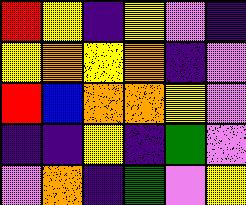[["red", "yellow", "indigo", "yellow", "violet", "indigo"], ["yellow", "orange", "yellow", "orange", "indigo", "violet"], ["red", "blue", "orange", "orange", "yellow", "violet"], ["indigo", "indigo", "yellow", "indigo", "green", "violet"], ["violet", "orange", "indigo", "green", "violet", "yellow"]]